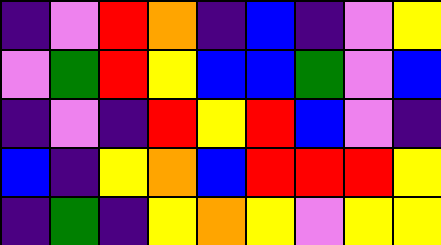[["indigo", "violet", "red", "orange", "indigo", "blue", "indigo", "violet", "yellow"], ["violet", "green", "red", "yellow", "blue", "blue", "green", "violet", "blue"], ["indigo", "violet", "indigo", "red", "yellow", "red", "blue", "violet", "indigo"], ["blue", "indigo", "yellow", "orange", "blue", "red", "red", "red", "yellow"], ["indigo", "green", "indigo", "yellow", "orange", "yellow", "violet", "yellow", "yellow"]]